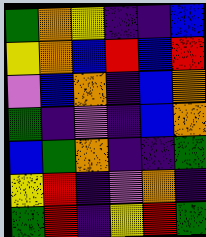[["green", "orange", "yellow", "indigo", "indigo", "blue"], ["yellow", "orange", "blue", "red", "blue", "red"], ["violet", "blue", "orange", "indigo", "blue", "orange"], ["green", "indigo", "violet", "indigo", "blue", "orange"], ["blue", "green", "orange", "indigo", "indigo", "green"], ["yellow", "red", "indigo", "violet", "orange", "indigo"], ["green", "red", "indigo", "yellow", "red", "green"]]